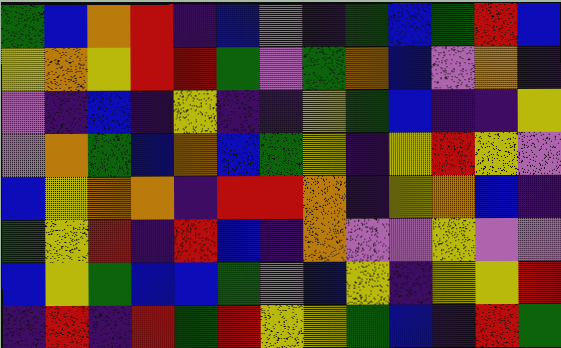[["green", "blue", "orange", "red", "indigo", "blue", "violet", "indigo", "green", "blue", "green", "red", "blue"], ["yellow", "orange", "yellow", "red", "red", "green", "violet", "green", "orange", "blue", "violet", "orange", "indigo"], ["violet", "indigo", "blue", "indigo", "yellow", "indigo", "indigo", "yellow", "green", "blue", "indigo", "indigo", "yellow"], ["violet", "orange", "green", "blue", "orange", "blue", "green", "yellow", "indigo", "yellow", "red", "yellow", "violet"], ["blue", "yellow", "orange", "orange", "indigo", "red", "red", "orange", "indigo", "yellow", "orange", "blue", "indigo"], ["green", "yellow", "red", "indigo", "red", "blue", "indigo", "orange", "violet", "violet", "yellow", "violet", "violet"], ["blue", "yellow", "green", "blue", "blue", "green", "violet", "blue", "yellow", "indigo", "yellow", "yellow", "red"], ["indigo", "red", "indigo", "red", "green", "red", "yellow", "yellow", "green", "blue", "indigo", "red", "green"]]